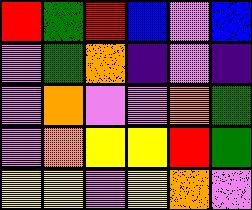[["red", "green", "red", "blue", "violet", "blue"], ["violet", "green", "orange", "indigo", "violet", "indigo"], ["violet", "orange", "violet", "violet", "orange", "green"], ["violet", "orange", "yellow", "yellow", "red", "green"], ["yellow", "yellow", "violet", "yellow", "orange", "violet"]]